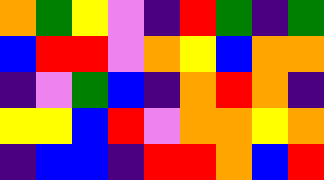[["orange", "green", "yellow", "violet", "indigo", "red", "green", "indigo", "green"], ["blue", "red", "red", "violet", "orange", "yellow", "blue", "orange", "orange"], ["indigo", "violet", "green", "blue", "indigo", "orange", "red", "orange", "indigo"], ["yellow", "yellow", "blue", "red", "violet", "orange", "orange", "yellow", "orange"], ["indigo", "blue", "blue", "indigo", "red", "red", "orange", "blue", "red"]]